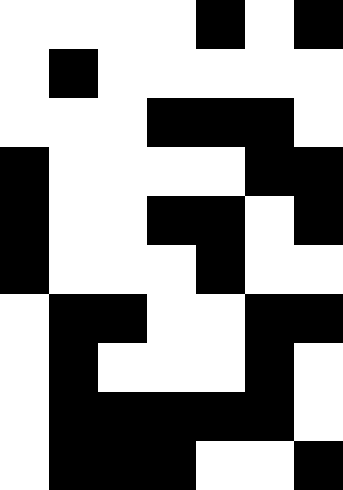[["white", "white", "white", "white", "black", "white", "black"], ["white", "black", "white", "white", "white", "white", "white"], ["white", "white", "white", "black", "black", "black", "white"], ["black", "white", "white", "white", "white", "black", "black"], ["black", "white", "white", "black", "black", "white", "black"], ["black", "white", "white", "white", "black", "white", "white"], ["white", "black", "black", "white", "white", "black", "black"], ["white", "black", "white", "white", "white", "black", "white"], ["white", "black", "black", "black", "black", "black", "white"], ["white", "black", "black", "black", "white", "white", "black"]]